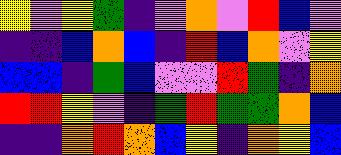[["yellow", "violet", "yellow", "green", "indigo", "violet", "orange", "violet", "red", "blue", "violet"], ["indigo", "indigo", "blue", "orange", "blue", "indigo", "red", "blue", "orange", "violet", "yellow"], ["blue", "blue", "indigo", "green", "blue", "violet", "violet", "red", "green", "indigo", "orange"], ["red", "red", "yellow", "violet", "indigo", "green", "red", "green", "green", "orange", "blue"], ["indigo", "indigo", "orange", "red", "orange", "blue", "yellow", "indigo", "orange", "yellow", "blue"]]